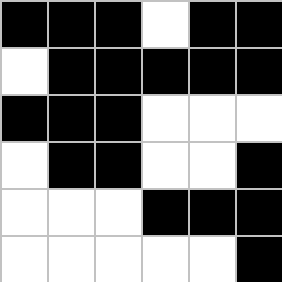[["black", "black", "black", "white", "black", "black"], ["white", "black", "black", "black", "black", "black"], ["black", "black", "black", "white", "white", "white"], ["white", "black", "black", "white", "white", "black"], ["white", "white", "white", "black", "black", "black"], ["white", "white", "white", "white", "white", "black"]]